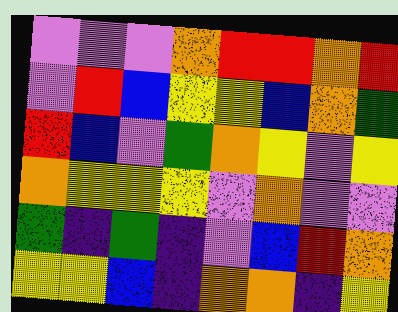[["violet", "violet", "violet", "orange", "red", "red", "orange", "red"], ["violet", "red", "blue", "yellow", "yellow", "blue", "orange", "green"], ["red", "blue", "violet", "green", "orange", "yellow", "violet", "yellow"], ["orange", "yellow", "yellow", "yellow", "violet", "orange", "violet", "violet"], ["green", "indigo", "green", "indigo", "violet", "blue", "red", "orange"], ["yellow", "yellow", "blue", "indigo", "orange", "orange", "indigo", "yellow"]]